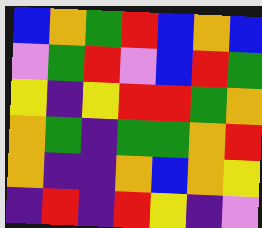[["blue", "orange", "green", "red", "blue", "orange", "blue"], ["violet", "green", "red", "violet", "blue", "red", "green"], ["yellow", "indigo", "yellow", "red", "red", "green", "orange"], ["orange", "green", "indigo", "green", "green", "orange", "red"], ["orange", "indigo", "indigo", "orange", "blue", "orange", "yellow"], ["indigo", "red", "indigo", "red", "yellow", "indigo", "violet"]]